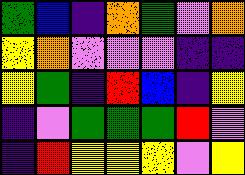[["green", "blue", "indigo", "orange", "green", "violet", "orange"], ["yellow", "orange", "violet", "violet", "violet", "indigo", "indigo"], ["yellow", "green", "indigo", "red", "blue", "indigo", "yellow"], ["indigo", "violet", "green", "green", "green", "red", "violet"], ["indigo", "red", "yellow", "yellow", "yellow", "violet", "yellow"]]